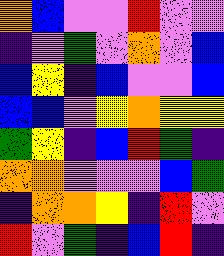[["orange", "blue", "violet", "violet", "red", "violet", "violet"], ["indigo", "violet", "green", "violet", "orange", "violet", "blue"], ["blue", "yellow", "indigo", "blue", "violet", "violet", "blue"], ["blue", "blue", "violet", "yellow", "orange", "yellow", "yellow"], ["green", "yellow", "indigo", "blue", "red", "green", "indigo"], ["orange", "orange", "violet", "violet", "violet", "blue", "green"], ["indigo", "orange", "orange", "yellow", "indigo", "red", "violet"], ["red", "violet", "green", "indigo", "blue", "red", "indigo"]]